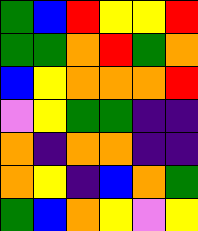[["green", "blue", "red", "yellow", "yellow", "red"], ["green", "green", "orange", "red", "green", "orange"], ["blue", "yellow", "orange", "orange", "orange", "red"], ["violet", "yellow", "green", "green", "indigo", "indigo"], ["orange", "indigo", "orange", "orange", "indigo", "indigo"], ["orange", "yellow", "indigo", "blue", "orange", "green"], ["green", "blue", "orange", "yellow", "violet", "yellow"]]